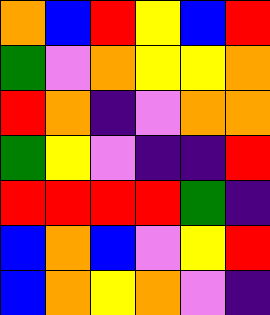[["orange", "blue", "red", "yellow", "blue", "red"], ["green", "violet", "orange", "yellow", "yellow", "orange"], ["red", "orange", "indigo", "violet", "orange", "orange"], ["green", "yellow", "violet", "indigo", "indigo", "red"], ["red", "red", "red", "red", "green", "indigo"], ["blue", "orange", "blue", "violet", "yellow", "red"], ["blue", "orange", "yellow", "orange", "violet", "indigo"]]